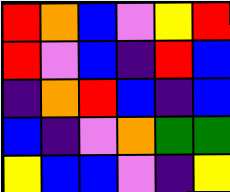[["red", "orange", "blue", "violet", "yellow", "red"], ["red", "violet", "blue", "indigo", "red", "blue"], ["indigo", "orange", "red", "blue", "indigo", "blue"], ["blue", "indigo", "violet", "orange", "green", "green"], ["yellow", "blue", "blue", "violet", "indigo", "yellow"]]